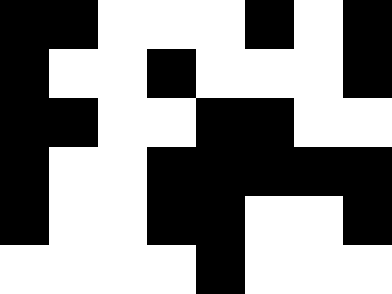[["black", "black", "white", "white", "white", "black", "white", "black"], ["black", "white", "white", "black", "white", "white", "white", "black"], ["black", "black", "white", "white", "black", "black", "white", "white"], ["black", "white", "white", "black", "black", "black", "black", "black"], ["black", "white", "white", "black", "black", "white", "white", "black"], ["white", "white", "white", "white", "black", "white", "white", "white"]]